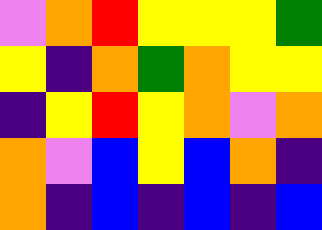[["violet", "orange", "red", "yellow", "yellow", "yellow", "green"], ["yellow", "indigo", "orange", "green", "orange", "yellow", "yellow"], ["indigo", "yellow", "red", "yellow", "orange", "violet", "orange"], ["orange", "violet", "blue", "yellow", "blue", "orange", "indigo"], ["orange", "indigo", "blue", "indigo", "blue", "indigo", "blue"]]